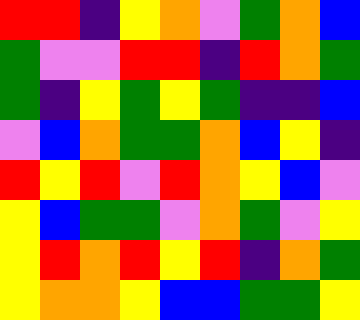[["red", "red", "indigo", "yellow", "orange", "violet", "green", "orange", "blue"], ["green", "violet", "violet", "red", "red", "indigo", "red", "orange", "green"], ["green", "indigo", "yellow", "green", "yellow", "green", "indigo", "indigo", "blue"], ["violet", "blue", "orange", "green", "green", "orange", "blue", "yellow", "indigo"], ["red", "yellow", "red", "violet", "red", "orange", "yellow", "blue", "violet"], ["yellow", "blue", "green", "green", "violet", "orange", "green", "violet", "yellow"], ["yellow", "red", "orange", "red", "yellow", "red", "indigo", "orange", "green"], ["yellow", "orange", "orange", "yellow", "blue", "blue", "green", "green", "yellow"]]